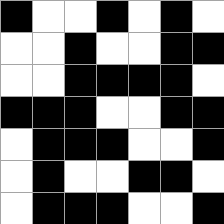[["black", "white", "white", "black", "white", "black", "white"], ["white", "white", "black", "white", "white", "black", "black"], ["white", "white", "black", "black", "black", "black", "white"], ["black", "black", "black", "white", "white", "black", "black"], ["white", "black", "black", "black", "white", "white", "black"], ["white", "black", "white", "white", "black", "black", "white"], ["white", "black", "black", "black", "white", "white", "black"]]